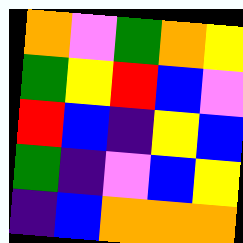[["orange", "violet", "green", "orange", "yellow"], ["green", "yellow", "red", "blue", "violet"], ["red", "blue", "indigo", "yellow", "blue"], ["green", "indigo", "violet", "blue", "yellow"], ["indigo", "blue", "orange", "orange", "orange"]]